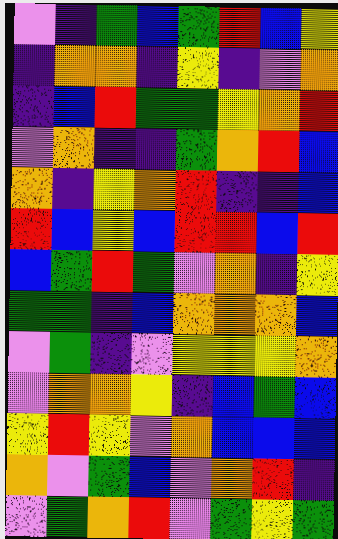[["violet", "indigo", "green", "blue", "green", "red", "blue", "yellow"], ["indigo", "orange", "orange", "indigo", "yellow", "indigo", "violet", "orange"], ["indigo", "blue", "red", "green", "green", "yellow", "orange", "red"], ["violet", "orange", "indigo", "indigo", "green", "orange", "red", "blue"], ["orange", "indigo", "yellow", "orange", "red", "indigo", "indigo", "blue"], ["red", "blue", "yellow", "blue", "red", "red", "blue", "red"], ["blue", "green", "red", "green", "violet", "orange", "indigo", "yellow"], ["green", "green", "indigo", "blue", "orange", "orange", "orange", "blue"], ["violet", "green", "indigo", "violet", "yellow", "yellow", "yellow", "orange"], ["violet", "orange", "orange", "yellow", "indigo", "blue", "green", "blue"], ["yellow", "red", "yellow", "violet", "orange", "blue", "blue", "blue"], ["orange", "violet", "green", "blue", "violet", "orange", "red", "indigo"], ["violet", "green", "orange", "red", "violet", "green", "yellow", "green"]]